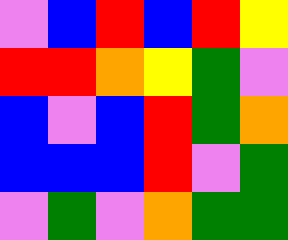[["violet", "blue", "red", "blue", "red", "yellow"], ["red", "red", "orange", "yellow", "green", "violet"], ["blue", "violet", "blue", "red", "green", "orange"], ["blue", "blue", "blue", "red", "violet", "green"], ["violet", "green", "violet", "orange", "green", "green"]]